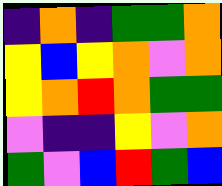[["indigo", "orange", "indigo", "green", "green", "orange"], ["yellow", "blue", "yellow", "orange", "violet", "orange"], ["yellow", "orange", "red", "orange", "green", "green"], ["violet", "indigo", "indigo", "yellow", "violet", "orange"], ["green", "violet", "blue", "red", "green", "blue"]]